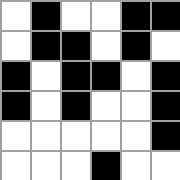[["white", "black", "white", "white", "black", "black"], ["white", "black", "black", "white", "black", "white"], ["black", "white", "black", "black", "white", "black"], ["black", "white", "black", "white", "white", "black"], ["white", "white", "white", "white", "white", "black"], ["white", "white", "white", "black", "white", "white"]]